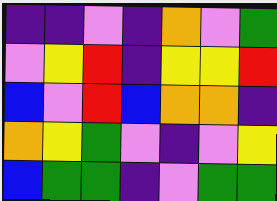[["indigo", "indigo", "violet", "indigo", "orange", "violet", "green"], ["violet", "yellow", "red", "indigo", "yellow", "yellow", "red"], ["blue", "violet", "red", "blue", "orange", "orange", "indigo"], ["orange", "yellow", "green", "violet", "indigo", "violet", "yellow"], ["blue", "green", "green", "indigo", "violet", "green", "green"]]